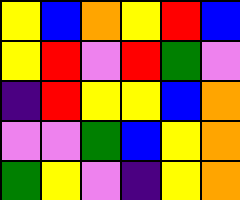[["yellow", "blue", "orange", "yellow", "red", "blue"], ["yellow", "red", "violet", "red", "green", "violet"], ["indigo", "red", "yellow", "yellow", "blue", "orange"], ["violet", "violet", "green", "blue", "yellow", "orange"], ["green", "yellow", "violet", "indigo", "yellow", "orange"]]